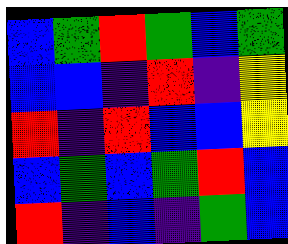[["blue", "green", "red", "green", "blue", "green"], ["blue", "blue", "indigo", "red", "indigo", "yellow"], ["red", "indigo", "red", "blue", "blue", "yellow"], ["blue", "green", "blue", "green", "red", "blue"], ["red", "indigo", "blue", "indigo", "green", "blue"]]